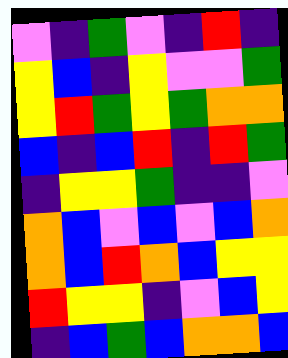[["violet", "indigo", "green", "violet", "indigo", "red", "indigo"], ["yellow", "blue", "indigo", "yellow", "violet", "violet", "green"], ["yellow", "red", "green", "yellow", "green", "orange", "orange"], ["blue", "indigo", "blue", "red", "indigo", "red", "green"], ["indigo", "yellow", "yellow", "green", "indigo", "indigo", "violet"], ["orange", "blue", "violet", "blue", "violet", "blue", "orange"], ["orange", "blue", "red", "orange", "blue", "yellow", "yellow"], ["red", "yellow", "yellow", "indigo", "violet", "blue", "yellow"], ["indigo", "blue", "green", "blue", "orange", "orange", "blue"]]